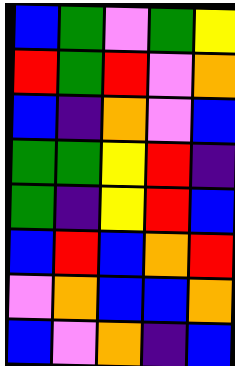[["blue", "green", "violet", "green", "yellow"], ["red", "green", "red", "violet", "orange"], ["blue", "indigo", "orange", "violet", "blue"], ["green", "green", "yellow", "red", "indigo"], ["green", "indigo", "yellow", "red", "blue"], ["blue", "red", "blue", "orange", "red"], ["violet", "orange", "blue", "blue", "orange"], ["blue", "violet", "orange", "indigo", "blue"]]